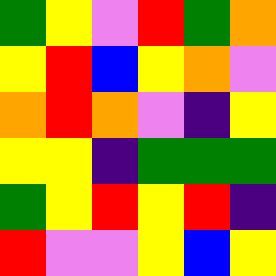[["green", "yellow", "violet", "red", "green", "orange"], ["yellow", "red", "blue", "yellow", "orange", "violet"], ["orange", "red", "orange", "violet", "indigo", "yellow"], ["yellow", "yellow", "indigo", "green", "green", "green"], ["green", "yellow", "red", "yellow", "red", "indigo"], ["red", "violet", "violet", "yellow", "blue", "yellow"]]